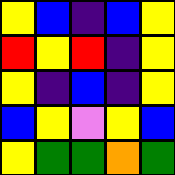[["yellow", "blue", "indigo", "blue", "yellow"], ["red", "yellow", "red", "indigo", "yellow"], ["yellow", "indigo", "blue", "indigo", "yellow"], ["blue", "yellow", "violet", "yellow", "blue"], ["yellow", "green", "green", "orange", "green"]]